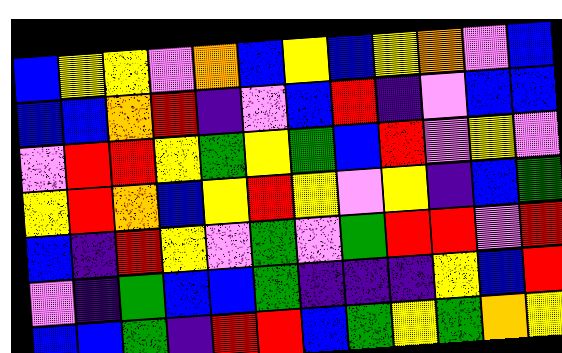[["blue", "yellow", "yellow", "violet", "orange", "blue", "yellow", "blue", "yellow", "orange", "violet", "blue"], ["blue", "blue", "orange", "red", "indigo", "violet", "blue", "red", "indigo", "violet", "blue", "blue"], ["violet", "red", "red", "yellow", "green", "yellow", "green", "blue", "red", "violet", "yellow", "violet"], ["yellow", "red", "orange", "blue", "yellow", "red", "yellow", "violet", "yellow", "indigo", "blue", "green"], ["blue", "indigo", "red", "yellow", "violet", "green", "violet", "green", "red", "red", "violet", "red"], ["violet", "indigo", "green", "blue", "blue", "green", "indigo", "indigo", "indigo", "yellow", "blue", "red"], ["blue", "blue", "green", "indigo", "red", "red", "blue", "green", "yellow", "green", "orange", "yellow"]]